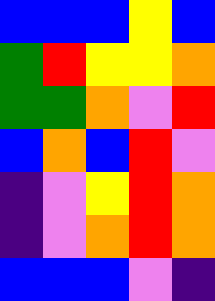[["blue", "blue", "blue", "yellow", "blue"], ["green", "red", "yellow", "yellow", "orange"], ["green", "green", "orange", "violet", "red"], ["blue", "orange", "blue", "red", "violet"], ["indigo", "violet", "yellow", "red", "orange"], ["indigo", "violet", "orange", "red", "orange"], ["blue", "blue", "blue", "violet", "indigo"]]